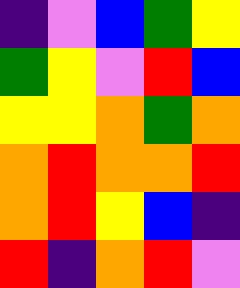[["indigo", "violet", "blue", "green", "yellow"], ["green", "yellow", "violet", "red", "blue"], ["yellow", "yellow", "orange", "green", "orange"], ["orange", "red", "orange", "orange", "red"], ["orange", "red", "yellow", "blue", "indigo"], ["red", "indigo", "orange", "red", "violet"]]